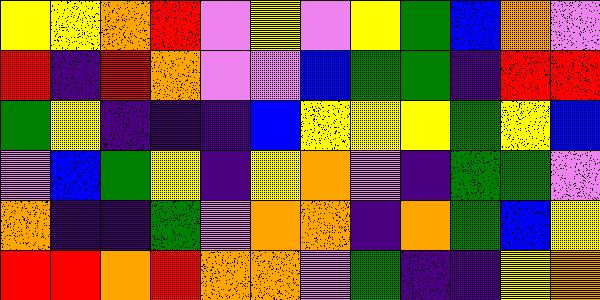[["yellow", "yellow", "orange", "red", "violet", "yellow", "violet", "yellow", "green", "blue", "orange", "violet"], ["red", "indigo", "red", "orange", "violet", "violet", "blue", "green", "green", "indigo", "red", "red"], ["green", "yellow", "indigo", "indigo", "indigo", "blue", "yellow", "yellow", "yellow", "green", "yellow", "blue"], ["violet", "blue", "green", "yellow", "indigo", "yellow", "orange", "violet", "indigo", "green", "green", "violet"], ["orange", "indigo", "indigo", "green", "violet", "orange", "orange", "indigo", "orange", "green", "blue", "yellow"], ["red", "red", "orange", "red", "orange", "orange", "violet", "green", "indigo", "indigo", "yellow", "orange"]]